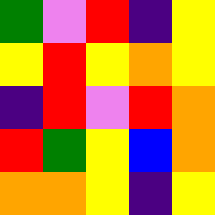[["green", "violet", "red", "indigo", "yellow"], ["yellow", "red", "yellow", "orange", "yellow"], ["indigo", "red", "violet", "red", "orange"], ["red", "green", "yellow", "blue", "orange"], ["orange", "orange", "yellow", "indigo", "yellow"]]